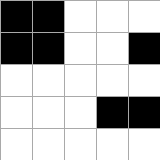[["black", "black", "white", "white", "white"], ["black", "black", "white", "white", "black"], ["white", "white", "white", "white", "white"], ["white", "white", "white", "black", "black"], ["white", "white", "white", "white", "white"]]